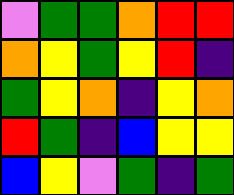[["violet", "green", "green", "orange", "red", "red"], ["orange", "yellow", "green", "yellow", "red", "indigo"], ["green", "yellow", "orange", "indigo", "yellow", "orange"], ["red", "green", "indigo", "blue", "yellow", "yellow"], ["blue", "yellow", "violet", "green", "indigo", "green"]]